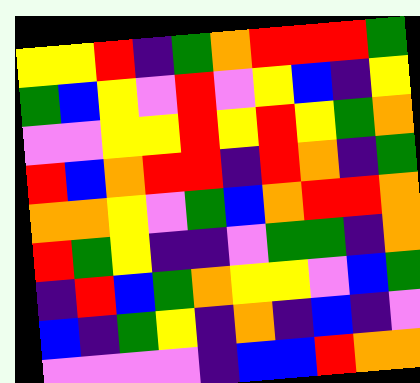[["yellow", "yellow", "red", "indigo", "green", "orange", "red", "red", "red", "green"], ["green", "blue", "yellow", "violet", "red", "violet", "yellow", "blue", "indigo", "yellow"], ["violet", "violet", "yellow", "yellow", "red", "yellow", "red", "yellow", "green", "orange"], ["red", "blue", "orange", "red", "red", "indigo", "red", "orange", "indigo", "green"], ["orange", "orange", "yellow", "violet", "green", "blue", "orange", "red", "red", "orange"], ["red", "green", "yellow", "indigo", "indigo", "violet", "green", "green", "indigo", "orange"], ["indigo", "red", "blue", "green", "orange", "yellow", "yellow", "violet", "blue", "green"], ["blue", "indigo", "green", "yellow", "indigo", "orange", "indigo", "blue", "indigo", "violet"], ["violet", "violet", "violet", "violet", "indigo", "blue", "blue", "red", "orange", "orange"]]